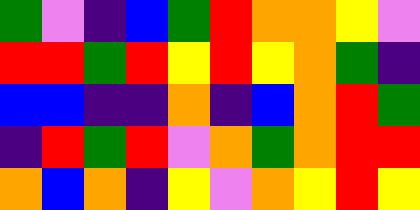[["green", "violet", "indigo", "blue", "green", "red", "orange", "orange", "yellow", "violet"], ["red", "red", "green", "red", "yellow", "red", "yellow", "orange", "green", "indigo"], ["blue", "blue", "indigo", "indigo", "orange", "indigo", "blue", "orange", "red", "green"], ["indigo", "red", "green", "red", "violet", "orange", "green", "orange", "red", "red"], ["orange", "blue", "orange", "indigo", "yellow", "violet", "orange", "yellow", "red", "yellow"]]